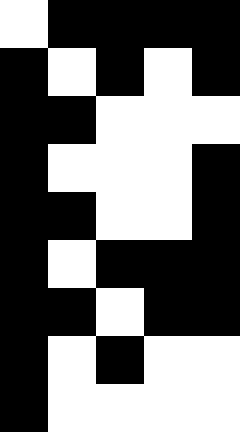[["white", "black", "black", "black", "black"], ["black", "white", "black", "white", "black"], ["black", "black", "white", "white", "white"], ["black", "white", "white", "white", "black"], ["black", "black", "white", "white", "black"], ["black", "white", "black", "black", "black"], ["black", "black", "white", "black", "black"], ["black", "white", "black", "white", "white"], ["black", "white", "white", "white", "white"]]